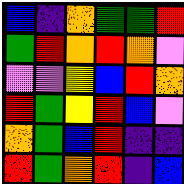[["blue", "indigo", "orange", "green", "green", "red"], ["green", "red", "orange", "red", "orange", "violet"], ["violet", "violet", "yellow", "blue", "red", "orange"], ["red", "green", "yellow", "red", "blue", "violet"], ["orange", "green", "blue", "red", "indigo", "indigo"], ["red", "green", "orange", "red", "indigo", "blue"]]